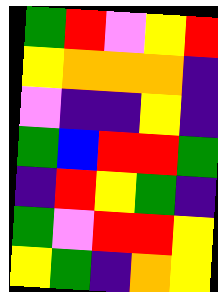[["green", "red", "violet", "yellow", "red"], ["yellow", "orange", "orange", "orange", "indigo"], ["violet", "indigo", "indigo", "yellow", "indigo"], ["green", "blue", "red", "red", "green"], ["indigo", "red", "yellow", "green", "indigo"], ["green", "violet", "red", "red", "yellow"], ["yellow", "green", "indigo", "orange", "yellow"]]